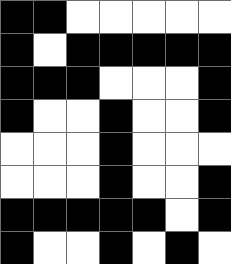[["black", "black", "white", "white", "white", "white", "white"], ["black", "white", "black", "black", "black", "black", "black"], ["black", "black", "black", "white", "white", "white", "black"], ["black", "white", "white", "black", "white", "white", "black"], ["white", "white", "white", "black", "white", "white", "white"], ["white", "white", "white", "black", "white", "white", "black"], ["black", "black", "black", "black", "black", "white", "black"], ["black", "white", "white", "black", "white", "black", "white"]]